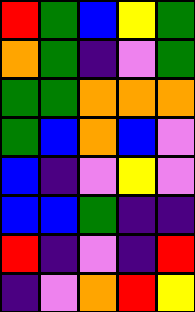[["red", "green", "blue", "yellow", "green"], ["orange", "green", "indigo", "violet", "green"], ["green", "green", "orange", "orange", "orange"], ["green", "blue", "orange", "blue", "violet"], ["blue", "indigo", "violet", "yellow", "violet"], ["blue", "blue", "green", "indigo", "indigo"], ["red", "indigo", "violet", "indigo", "red"], ["indigo", "violet", "orange", "red", "yellow"]]